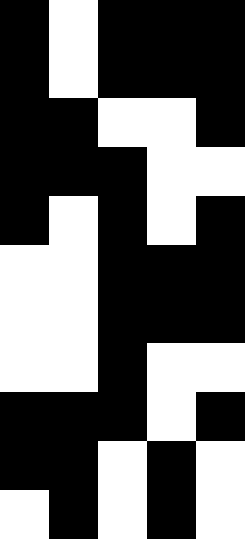[["black", "white", "black", "black", "black"], ["black", "white", "black", "black", "black"], ["black", "black", "white", "white", "black"], ["black", "black", "black", "white", "white"], ["black", "white", "black", "white", "black"], ["white", "white", "black", "black", "black"], ["white", "white", "black", "black", "black"], ["white", "white", "black", "white", "white"], ["black", "black", "black", "white", "black"], ["black", "black", "white", "black", "white"], ["white", "black", "white", "black", "white"]]